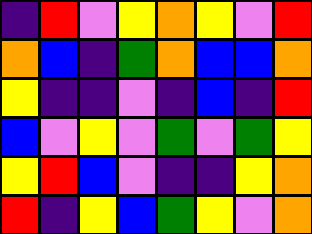[["indigo", "red", "violet", "yellow", "orange", "yellow", "violet", "red"], ["orange", "blue", "indigo", "green", "orange", "blue", "blue", "orange"], ["yellow", "indigo", "indigo", "violet", "indigo", "blue", "indigo", "red"], ["blue", "violet", "yellow", "violet", "green", "violet", "green", "yellow"], ["yellow", "red", "blue", "violet", "indigo", "indigo", "yellow", "orange"], ["red", "indigo", "yellow", "blue", "green", "yellow", "violet", "orange"]]